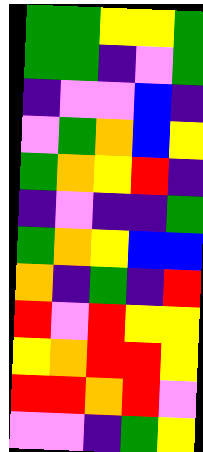[["green", "green", "yellow", "yellow", "green"], ["green", "green", "indigo", "violet", "green"], ["indigo", "violet", "violet", "blue", "indigo"], ["violet", "green", "orange", "blue", "yellow"], ["green", "orange", "yellow", "red", "indigo"], ["indigo", "violet", "indigo", "indigo", "green"], ["green", "orange", "yellow", "blue", "blue"], ["orange", "indigo", "green", "indigo", "red"], ["red", "violet", "red", "yellow", "yellow"], ["yellow", "orange", "red", "red", "yellow"], ["red", "red", "orange", "red", "violet"], ["violet", "violet", "indigo", "green", "yellow"]]